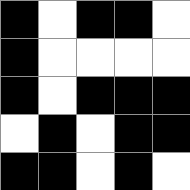[["black", "white", "black", "black", "white"], ["black", "white", "white", "white", "white"], ["black", "white", "black", "black", "black"], ["white", "black", "white", "black", "black"], ["black", "black", "white", "black", "white"]]